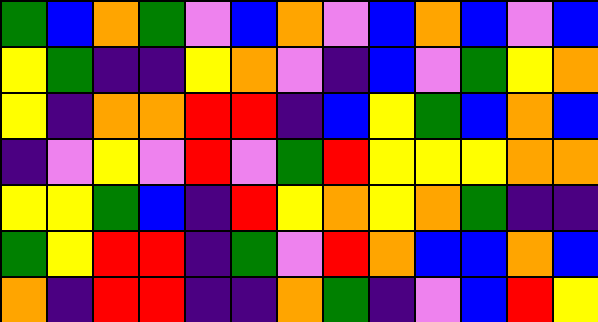[["green", "blue", "orange", "green", "violet", "blue", "orange", "violet", "blue", "orange", "blue", "violet", "blue"], ["yellow", "green", "indigo", "indigo", "yellow", "orange", "violet", "indigo", "blue", "violet", "green", "yellow", "orange"], ["yellow", "indigo", "orange", "orange", "red", "red", "indigo", "blue", "yellow", "green", "blue", "orange", "blue"], ["indigo", "violet", "yellow", "violet", "red", "violet", "green", "red", "yellow", "yellow", "yellow", "orange", "orange"], ["yellow", "yellow", "green", "blue", "indigo", "red", "yellow", "orange", "yellow", "orange", "green", "indigo", "indigo"], ["green", "yellow", "red", "red", "indigo", "green", "violet", "red", "orange", "blue", "blue", "orange", "blue"], ["orange", "indigo", "red", "red", "indigo", "indigo", "orange", "green", "indigo", "violet", "blue", "red", "yellow"]]